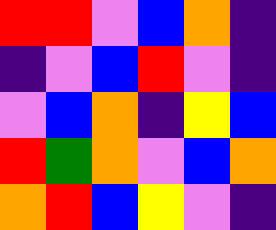[["red", "red", "violet", "blue", "orange", "indigo"], ["indigo", "violet", "blue", "red", "violet", "indigo"], ["violet", "blue", "orange", "indigo", "yellow", "blue"], ["red", "green", "orange", "violet", "blue", "orange"], ["orange", "red", "blue", "yellow", "violet", "indigo"]]